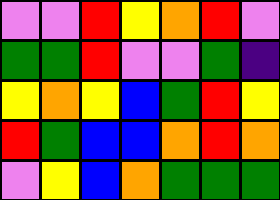[["violet", "violet", "red", "yellow", "orange", "red", "violet"], ["green", "green", "red", "violet", "violet", "green", "indigo"], ["yellow", "orange", "yellow", "blue", "green", "red", "yellow"], ["red", "green", "blue", "blue", "orange", "red", "orange"], ["violet", "yellow", "blue", "orange", "green", "green", "green"]]